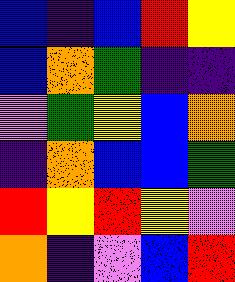[["blue", "indigo", "blue", "red", "yellow"], ["blue", "orange", "green", "indigo", "indigo"], ["violet", "green", "yellow", "blue", "orange"], ["indigo", "orange", "blue", "blue", "green"], ["red", "yellow", "red", "yellow", "violet"], ["orange", "indigo", "violet", "blue", "red"]]